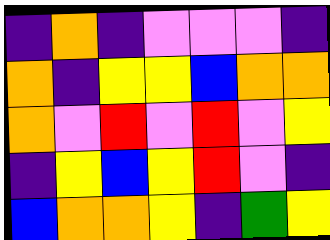[["indigo", "orange", "indigo", "violet", "violet", "violet", "indigo"], ["orange", "indigo", "yellow", "yellow", "blue", "orange", "orange"], ["orange", "violet", "red", "violet", "red", "violet", "yellow"], ["indigo", "yellow", "blue", "yellow", "red", "violet", "indigo"], ["blue", "orange", "orange", "yellow", "indigo", "green", "yellow"]]